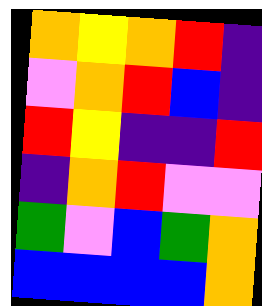[["orange", "yellow", "orange", "red", "indigo"], ["violet", "orange", "red", "blue", "indigo"], ["red", "yellow", "indigo", "indigo", "red"], ["indigo", "orange", "red", "violet", "violet"], ["green", "violet", "blue", "green", "orange"], ["blue", "blue", "blue", "blue", "orange"]]